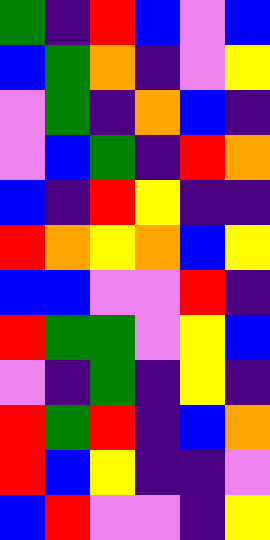[["green", "indigo", "red", "blue", "violet", "blue"], ["blue", "green", "orange", "indigo", "violet", "yellow"], ["violet", "green", "indigo", "orange", "blue", "indigo"], ["violet", "blue", "green", "indigo", "red", "orange"], ["blue", "indigo", "red", "yellow", "indigo", "indigo"], ["red", "orange", "yellow", "orange", "blue", "yellow"], ["blue", "blue", "violet", "violet", "red", "indigo"], ["red", "green", "green", "violet", "yellow", "blue"], ["violet", "indigo", "green", "indigo", "yellow", "indigo"], ["red", "green", "red", "indigo", "blue", "orange"], ["red", "blue", "yellow", "indigo", "indigo", "violet"], ["blue", "red", "violet", "violet", "indigo", "yellow"]]